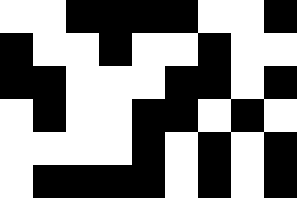[["white", "white", "black", "black", "black", "black", "white", "white", "black"], ["black", "white", "white", "black", "white", "white", "black", "white", "white"], ["black", "black", "white", "white", "white", "black", "black", "white", "black"], ["white", "black", "white", "white", "black", "black", "white", "black", "white"], ["white", "white", "white", "white", "black", "white", "black", "white", "black"], ["white", "black", "black", "black", "black", "white", "black", "white", "black"]]